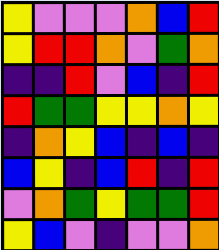[["yellow", "violet", "violet", "violet", "orange", "blue", "red"], ["yellow", "red", "red", "orange", "violet", "green", "orange"], ["indigo", "indigo", "red", "violet", "blue", "indigo", "red"], ["red", "green", "green", "yellow", "yellow", "orange", "yellow"], ["indigo", "orange", "yellow", "blue", "indigo", "blue", "indigo"], ["blue", "yellow", "indigo", "blue", "red", "indigo", "red"], ["violet", "orange", "green", "yellow", "green", "green", "red"], ["yellow", "blue", "violet", "indigo", "violet", "violet", "orange"]]